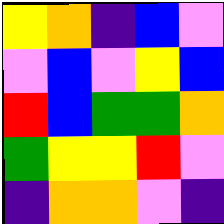[["yellow", "orange", "indigo", "blue", "violet"], ["violet", "blue", "violet", "yellow", "blue"], ["red", "blue", "green", "green", "orange"], ["green", "yellow", "yellow", "red", "violet"], ["indigo", "orange", "orange", "violet", "indigo"]]